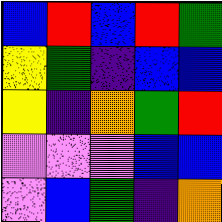[["blue", "red", "blue", "red", "green"], ["yellow", "green", "indigo", "blue", "blue"], ["yellow", "indigo", "orange", "green", "red"], ["violet", "violet", "violet", "blue", "blue"], ["violet", "blue", "green", "indigo", "orange"]]